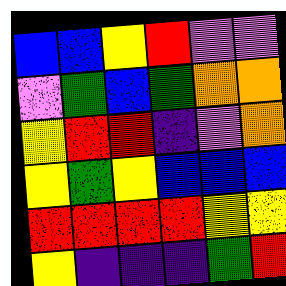[["blue", "blue", "yellow", "red", "violet", "violet"], ["violet", "green", "blue", "green", "orange", "orange"], ["yellow", "red", "red", "indigo", "violet", "orange"], ["yellow", "green", "yellow", "blue", "blue", "blue"], ["red", "red", "red", "red", "yellow", "yellow"], ["yellow", "indigo", "indigo", "indigo", "green", "red"]]